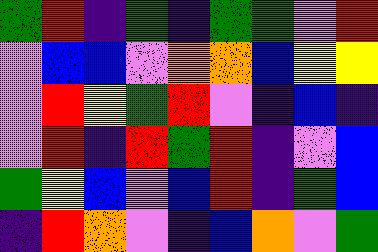[["green", "red", "indigo", "green", "indigo", "green", "green", "violet", "red"], ["violet", "blue", "blue", "violet", "orange", "orange", "blue", "yellow", "yellow"], ["violet", "red", "yellow", "green", "red", "violet", "indigo", "blue", "indigo"], ["violet", "red", "indigo", "red", "green", "red", "indigo", "violet", "blue"], ["green", "yellow", "blue", "violet", "blue", "red", "indigo", "green", "blue"], ["indigo", "red", "orange", "violet", "indigo", "blue", "orange", "violet", "green"]]